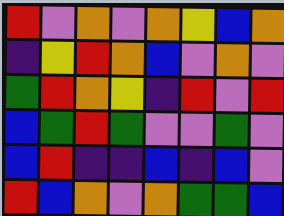[["red", "violet", "orange", "violet", "orange", "yellow", "blue", "orange"], ["indigo", "yellow", "red", "orange", "blue", "violet", "orange", "violet"], ["green", "red", "orange", "yellow", "indigo", "red", "violet", "red"], ["blue", "green", "red", "green", "violet", "violet", "green", "violet"], ["blue", "red", "indigo", "indigo", "blue", "indigo", "blue", "violet"], ["red", "blue", "orange", "violet", "orange", "green", "green", "blue"]]